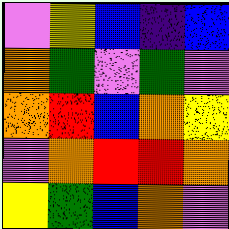[["violet", "yellow", "blue", "indigo", "blue"], ["orange", "green", "violet", "green", "violet"], ["orange", "red", "blue", "orange", "yellow"], ["violet", "orange", "red", "red", "orange"], ["yellow", "green", "blue", "orange", "violet"]]